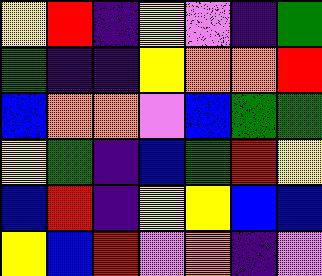[["yellow", "red", "indigo", "yellow", "violet", "indigo", "green"], ["green", "indigo", "indigo", "yellow", "orange", "orange", "red"], ["blue", "orange", "orange", "violet", "blue", "green", "green"], ["yellow", "green", "indigo", "blue", "green", "red", "yellow"], ["blue", "red", "indigo", "yellow", "yellow", "blue", "blue"], ["yellow", "blue", "red", "violet", "orange", "indigo", "violet"]]